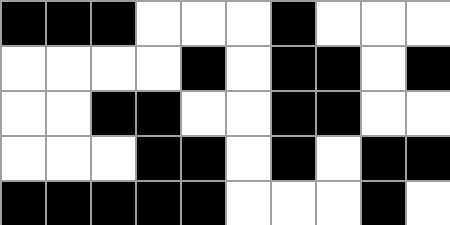[["black", "black", "black", "white", "white", "white", "black", "white", "white", "white"], ["white", "white", "white", "white", "black", "white", "black", "black", "white", "black"], ["white", "white", "black", "black", "white", "white", "black", "black", "white", "white"], ["white", "white", "white", "black", "black", "white", "black", "white", "black", "black"], ["black", "black", "black", "black", "black", "white", "white", "white", "black", "white"]]